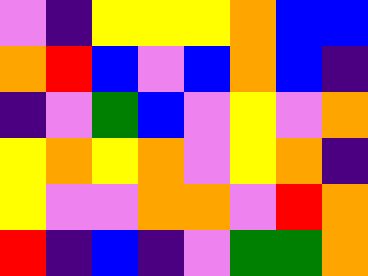[["violet", "indigo", "yellow", "yellow", "yellow", "orange", "blue", "blue"], ["orange", "red", "blue", "violet", "blue", "orange", "blue", "indigo"], ["indigo", "violet", "green", "blue", "violet", "yellow", "violet", "orange"], ["yellow", "orange", "yellow", "orange", "violet", "yellow", "orange", "indigo"], ["yellow", "violet", "violet", "orange", "orange", "violet", "red", "orange"], ["red", "indigo", "blue", "indigo", "violet", "green", "green", "orange"]]